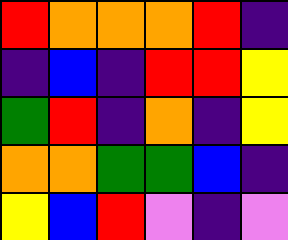[["red", "orange", "orange", "orange", "red", "indigo"], ["indigo", "blue", "indigo", "red", "red", "yellow"], ["green", "red", "indigo", "orange", "indigo", "yellow"], ["orange", "orange", "green", "green", "blue", "indigo"], ["yellow", "blue", "red", "violet", "indigo", "violet"]]